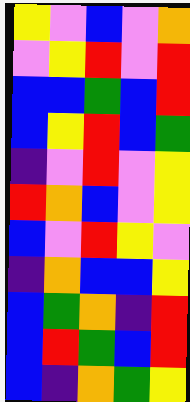[["yellow", "violet", "blue", "violet", "orange"], ["violet", "yellow", "red", "violet", "red"], ["blue", "blue", "green", "blue", "red"], ["blue", "yellow", "red", "blue", "green"], ["indigo", "violet", "red", "violet", "yellow"], ["red", "orange", "blue", "violet", "yellow"], ["blue", "violet", "red", "yellow", "violet"], ["indigo", "orange", "blue", "blue", "yellow"], ["blue", "green", "orange", "indigo", "red"], ["blue", "red", "green", "blue", "red"], ["blue", "indigo", "orange", "green", "yellow"]]